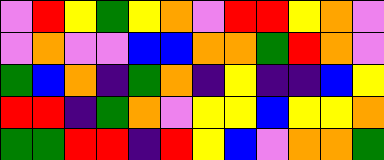[["violet", "red", "yellow", "green", "yellow", "orange", "violet", "red", "red", "yellow", "orange", "violet"], ["violet", "orange", "violet", "violet", "blue", "blue", "orange", "orange", "green", "red", "orange", "violet"], ["green", "blue", "orange", "indigo", "green", "orange", "indigo", "yellow", "indigo", "indigo", "blue", "yellow"], ["red", "red", "indigo", "green", "orange", "violet", "yellow", "yellow", "blue", "yellow", "yellow", "orange"], ["green", "green", "red", "red", "indigo", "red", "yellow", "blue", "violet", "orange", "orange", "green"]]